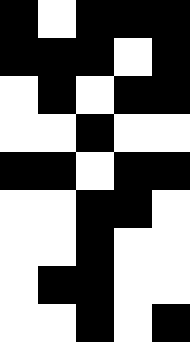[["black", "white", "black", "black", "black"], ["black", "black", "black", "white", "black"], ["white", "black", "white", "black", "black"], ["white", "white", "black", "white", "white"], ["black", "black", "white", "black", "black"], ["white", "white", "black", "black", "white"], ["white", "white", "black", "white", "white"], ["white", "black", "black", "white", "white"], ["white", "white", "black", "white", "black"]]